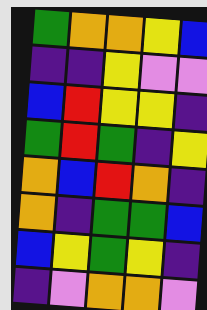[["green", "orange", "orange", "yellow", "blue"], ["indigo", "indigo", "yellow", "violet", "violet"], ["blue", "red", "yellow", "yellow", "indigo"], ["green", "red", "green", "indigo", "yellow"], ["orange", "blue", "red", "orange", "indigo"], ["orange", "indigo", "green", "green", "blue"], ["blue", "yellow", "green", "yellow", "indigo"], ["indigo", "violet", "orange", "orange", "violet"]]